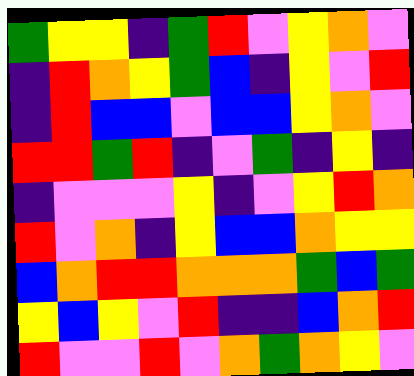[["green", "yellow", "yellow", "indigo", "green", "red", "violet", "yellow", "orange", "violet"], ["indigo", "red", "orange", "yellow", "green", "blue", "indigo", "yellow", "violet", "red"], ["indigo", "red", "blue", "blue", "violet", "blue", "blue", "yellow", "orange", "violet"], ["red", "red", "green", "red", "indigo", "violet", "green", "indigo", "yellow", "indigo"], ["indigo", "violet", "violet", "violet", "yellow", "indigo", "violet", "yellow", "red", "orange"], ["red", "violet", "orange", "indigo", "yellow", "blue", "blue", "orange", "yellow", "yellow"], ["blue", "orange", "red", "red", "orange", "orange", "orange", "green", "blue", "green"], ["yellow", "blue", "yellow", "violet", "red", "indigo", "indigo", "blue", "orange", "red"], ["red", "violet", "violet", "red", "violet", "orange", "green", "orange", "yellow", "violet"]]